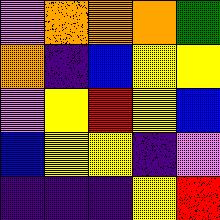[["violet", "orange", "orange", "orange", "green"], ["orange", "indigo", "blue", "yellow", "yellow"], ["violet", "yellow", "red", "yellow", "blue"], ["blue", "yellow", "yellow", "indigo", "violet"], ["indigo", "indigo", "indigo", "yellow", "red"]]